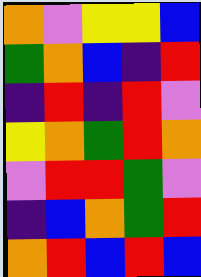[["orange", "violet", "yellow", "yellow", "blue"], ["green", "orange", "blue", "indigo", "red"], ["indigo", "red", "indigo", "red", "violet"], ["yellow", "orange", "green", "red", "orange"], ["violet", "red", "red", "green", "violet"], ["indigo", "blue", "orange", "green", "red"], ["orange", "red", "blue", "red", "blue"]]